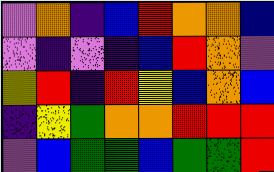[["violet", "orange", "indigo", "blue", "red", "orange", "orange", "blue"], ["violet", "indigo", "violet", "indigo", "blue", "red", "orange", "violet"], ["yellow", "red", "indigo", "red", "yellow", "blue", "orange", "blue"], ["indigo", "yellow", "green", "orange", "orange", "red", "red", "red"], ["violet", "blue", "green", "green", "blue", "green", "green", "red"]]